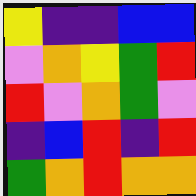[["yellow", "indigo", "indigo", "blue", "blue"], ["violet", "orange", "yellow", "green", "red"], ["red", "violet", "orange", "green", "violet"], ["indigo", "blue", "red", "indigo", "red"], ["green", "orange", "red", "orange", "orange"]]